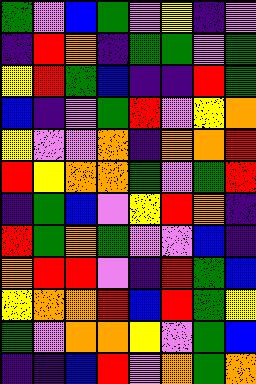[["green", "violet", "blue", "green", "violet", "yellow", "indigo", "violet"], ["indigo", "red", "orange", "indigo", "green", "green", "violet", "green"], ["yellow", "red", "green", "blue", "indigo", "indigo", "red", "green"], ["blue", "indigo", "violet", "green", "red", "violet", "yellow", "orange"], ["yellow", "violet", "violet", "orange", "indigo", "orange", "orange", "red"], ["red", "yellow", "orange", "orange", "green", "violet", "green", "red"], ["indigo", "green", "blue", "violet", "yellow", "red", "orange", "indigo"], ["red", "green", "orange", "green", "violet", "violet", "blue", "indigo"], ["orange", "red", "red", "violet", "indigo", "red", "green", "blue"], ["yellow", "orange", "orange", "red", "blue", "red", "green", "yellow"], ["green", "violet", "orange", "orange", "yellow", "violet", "green", "blue"], ["indigo", "indigo", "blue", "red", "violet", "orange", "green", "orange"]]